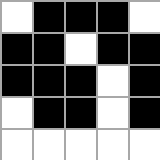[["white", "black", "black", "black", "white"], ["black", "black", "white", "black", "black"], ["black", "black", "black", "white", "black"], ["white", "black", "black", "white", "black"], ["white", "white", "white", "white", "white"]]